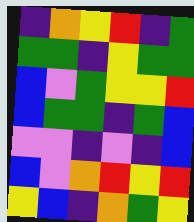[["indigo", "orange", "yellow", "red", "indigo", "green"], ["green", "green", "indigo", "yellow", "green", "green"], ["blue", "violet", "green", "yellow", "yellow", "red"], ["blue", "green", "green", "indigo", "green", "blue"], ["violet", "violet", "indigo", "violet", "indigo", "blue"], ["blue", "violet", "orange", "red", "yellow", "red"], ["yellow", "blue", "indigo", "orange", "green", "yellow"]]